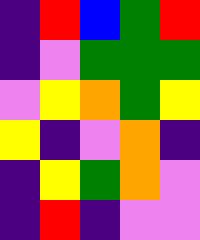[["indigo", "red", "blue", "green", "red"], ["indigo", "violet", "green", "green", "green"], ["violet", "yellow", "orange", "green", "yellow"], ["yellow", "indigo", "violet", "orange", "indigo"], ["indigo", "yellow", "green", "orange", "violet"], ["indigo", "red", "indigo", "violet", "violet"]]